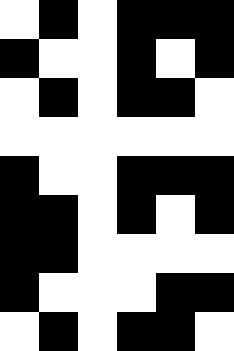[["white", "black", "white", "black", "black", "black"], ["black", "white", "white", "black", "white", "black"], ["white", "black", "white", "black", "black", "white"], ["white", "white", "white", "white", "white", "white"], ["black", "white", "white", "black", "black", "black"], ["black", "black", "white", "black", "white", "black"], ["black", "black", "white", "white", "white", "white"], ["black", "white", "white", "white", "black", "black"], ["white", "black", "white", "black", "black", "white"]]